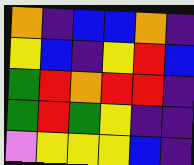[["orange", "indigo", "blue", "blue", "orange", "indigo"], ["yellow", "blue", "indigo", "yellow", "red", "blue"], ["green", "red", "orange", "red", "red", "indigo"], ["green", "red", "green", "yellow", "indigo", "indigo"], ["violet", "yellow", "yellow", "yellow", "blue", "indigo"]]